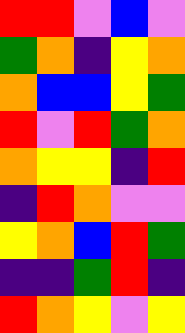[["red", "red", "violet", "blue", "violet"], ["green", "orange", "indigo", "yellow", "orange"], ["orange", "blue", "blue", "yellow", "green"], ["red", "violet", "red", "green", "orange"], ["orange", "yellow", "yellow", "indigo", "red"], ["indigo", "red", "orange", "violet", "violet"], ["yellow", "orange", "blue", "red", "green"], ["indigo", "indigo", "green", "red", "indigo"], ["red", "orange", "yellow", "violet", "yellow"]]